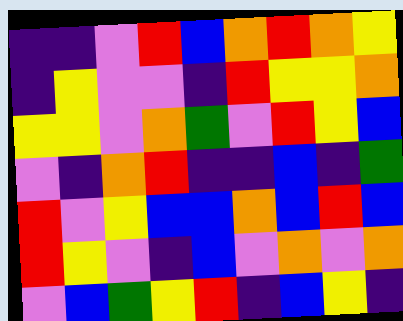[["indigo", "indigo", "violet", "red", "blue", "orange", "red", "orange", "yellow"], ["indigo", "yellow", "violet", "violet", "indigo", "red", "yellow", "yellow", "orange"], ["yellow", "yellow", "violet", "orange", "green", "violet", "red", "yellow", "blue"], ["violet", "indigo", "orange", "red", "indigo", "indigo", "blue", "indigo", "green"], ["red", "violet", "yellow", "blue", "blue", "orange", "blue", "red", "blue"], ["red", "yellow", "violet", "indigo", "blue", "violet", "orange", "violet", "orange"], ["violet", "blue", "green", "yellow", "red", "indigo", "blue", "yellow", "indigo"]]